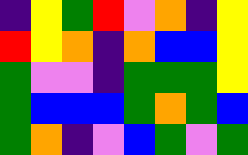[["indigo", "yellow", "green", "red", "violet", "orange", "indigo", "yellow"], ["red", "yellow", "orange", "indigo", "orange", "blue", "blue", "yellow"], ["green", "violet", "violet", "indigo", "green", "green", "green", "yellow"], ["green", "blue", "blue", "blue", "green", "orange", "green", "blue"], ["green", "orange", "indigo", "violet", "blue", "green", "violet", "green"]]